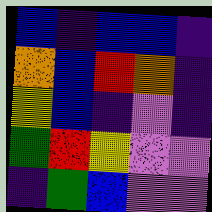[["blue", "indigo", "blue", "blue", "indigo"], ["orange", "blue", "red", "orange", "indigo"], ["yellow", "blue", "indigo", "violet", "indigo"], ["green", "red", "yellow", "violet", "violet"], ["indigo", "green", "blue", "violet", "violet"]]